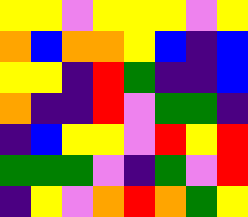[["yellow", "yellow", "violet", "yellow", "yellow", "yellow", "violet", "yellow"], ["orange", "blue", "orange", "orange", "yellow", "blue", "indigo", "blue"], ["yellow", "yellow", "indigo", "red", "green", "indigo", "indigo", "blue"], ["orange", "indigo", "indigo", "red", "violet", "green", "green", "indigo"], ["indigo", "blue", "yellow", "yellow", "violet", "red", "yellow", "red"], ["green", "green", "green", "violet", "indigo", "green", "violet", "red"], ["indigo", "yellow", "violet", "orange", "red", "orange", "green", "yellow"]]